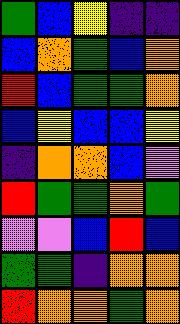[["green", "blue", "yellow", "indigo", "indigo"], ["blue", "orange", "green", "blue", "orange"], ["red", "blue", "green", "green", "orange"], ["blue", "yellow", "blue", "blue", "yellow"], ["indigo", "orange", "orange", "blue", "violet"], ["red", "green", "green", "orange", "green"], ["violet", "violet", "blue", "red", "blue"], ["green", "green", "indigo", "orange", "orange"], ["red", "orange", "orange", "green", "orange"]]